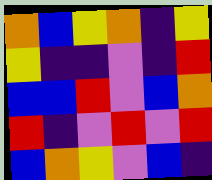[["orange", "blue", "yellow", "orange", "indigo", "yellow"], ["yellow", "indigo", "indigo", "violet", "indigo", "red"], ["blue", "blue", "red", "violet", "blue", "orange"], ["red", "indigo", "violet", "red", "violet", "red"], ["blue", "orange", "yellow", "violet", "blue", "indigo"]]